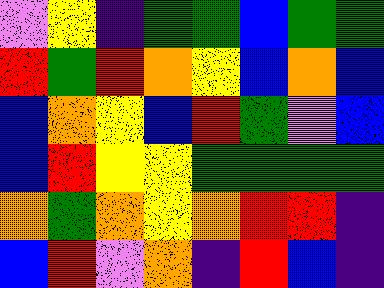[["violet", "yellow", "indigo", "green", "green", "blue", "green", "green"], ["red", "green", "red", "orange", "yellow", "blue", "orange", "blue"], ["blue", "orange", "yellow", "blue", "red", "green", "violet", "blue"], ["blue", "red", "yellow", "yellow", "green", "green", "green", "green"], ["orange", "green", "orange", "yellow", "orange", "red", "red", "indigo"], ["blue", "red", "violet", "orange", "indigo", "red", "blue", "indigo"]]